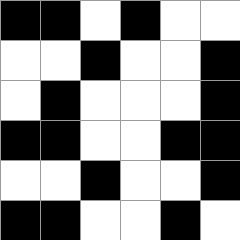[["black", "black", "white", "black", "white", "white"], ["white", "white", "black", "white", "white", "black"], ["white", "black", "white", "white", "white", "black"], ["black", "black", "white", "white", "black", "black"], ["white", "white", "black", "white", "white", "black"], ["black", "black", "white", "white", "black", "white"]]